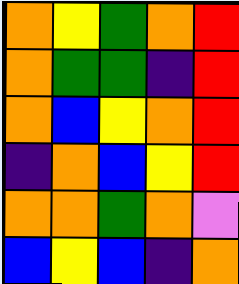[["orange", "yellow", "green", "orange", "red"], ["orange", "green", "green", "indigo", "red"], ["orange", "blue", "yellow", "orange", "red"], ["indigo", "orange", "blue", "yellow", "red"], ["orange", "orange", "green", "orange", "violet"], ["blue", "yellow", "blue", "indigo", "orange"]]